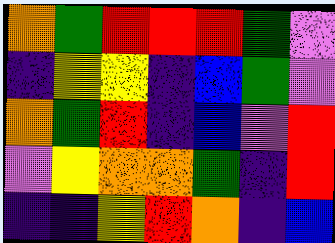[["orange", "green", "red", "red", "red", "green", "violet"], ["indigo", "yellow", "yellow", "indigo", "blue", "green", "violet"], ["orange", "green", "red", "indigo", "blue", "violet", "red"], ["violet", "yellow", "orange", "orange", "green", "indigo", "red"], ["indigo", "indigo", "yellow", "red", "orange", "indigo", "blue"]]